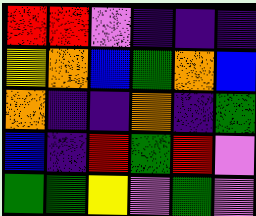[["red", "red", "violet", "indigo", "indigo", "indigo"], ["yellow", "orange", "blue", "green", "orange", "blue"], ["orange", "indigo", "indigo", "orange", "indigo", "green"], ["blue", "indigo", "red", "green", "red", "violet"], ["green", "green", "yellow", "violet", "green", "violet"]]